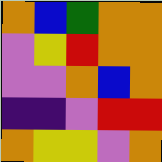[["orange", "blue", "green", "orange", "orange"], ["violet", "yellow", "red", "orange", "orange"], ["violet", "violet", "orange", "blue", "orange"], ["indigo", "indigo", "violet", "red", "red"], ["orange", "yellow", "yellow", "violet", "orange"]]